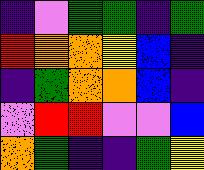[["indigo", "violet", "green", "green", "indigo", "green"], ["red", "orange", "orange", "yellow", "blue", "indigo"], ["indigo", "green", "orange", "orange", "blue", "indigo"], ["violet", "red", "red", "violet", "violet", "blue"], ["orange", "green", "indigo", "indigo", "green", "yellow"]]